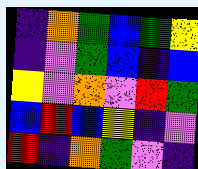[["indigo", "orange", "green", "blue", "green", "yellow"], ["indigo", "violet", "green", "blue", "indigo", "blue"], ["yellow", "violet", "orange", "violet", "red", "green"], ["blue", "red", "blue", "yellow", "indigo", "violet"], ["red", "indigo", "orange", "green", "violet", "indigo"]]